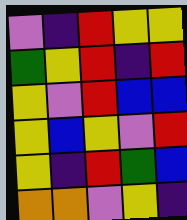[["violet", "indigo", "red", "yellow", "yellow"], ["green", "yellow", "red", "indigo", "red"], ["yellow", "violet", "red", "blue", "blue"], ["yellow", "blue", "yellow", "violet", "red"], ["yellow", "indigo", "red", "green", "blue"], ["orange", "orange", "violet", "yellow", "indigo"]]